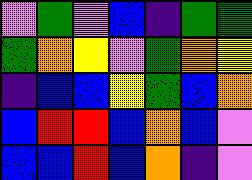[["violet", "green", "violet", "blue", "indigo", "green", "green"], ["green", "orange", "yellow", "violet", "green", "orange", "yellow"], ["indigo", "blue", "blue", "yellow", "green", "blue", "orange"], ["blue", "red", "red", "blue", "orange", "blue", "violet"], ["blue", "blue", "red", "blue", "orange", "indigo", "violet"]]